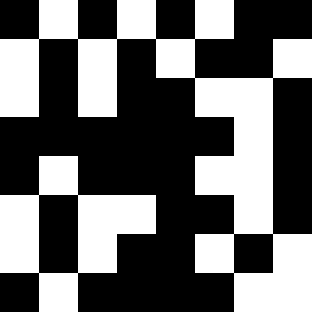[["black", "white", "black", "white", "black", "white", "black", "black"], ["white", "black", "white", "black", "white", "black", "black", "white"], ["white", "black", "white", "black", "black", "white", "white", "black"], ["black", "black", "black", "black", "black", "black", "white", "black"], ["black", "white", "black", "black", "black", "white", "white", "black"], ["white", "black", "white", "white", "black", "black", "white", "black"], ["white", "black", "white", "black", "black", "white", "black", "white"], ["black", "white", "black", "black", "black", "black", "white", "white"]]